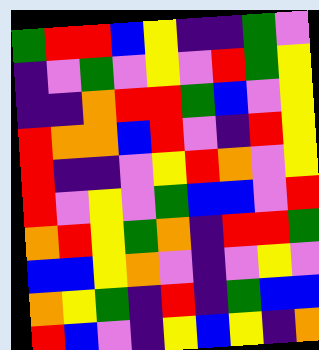[["green", "red", "red", "blue", "yellow", "indigo", "indigo", "green", "violet"], ["indigo", "violet", "green", "violet", "yellow", "violet", "red", "green", "yellow"], ["indigo", "indigo", "orange", "red", "red", "green", "blue", "violet", "yellow"], ["red", "orange", "orange", "blue", "red", "violet", "indigo", "red", "yellow"], ["red", "indigo", "indigo", "violet", "yellow", "red", "orange", "violet", "yellow"], ["red", "violet", "yellow", "violet", "green", "blue", "blue", "violet", "red"], ["orange", "red", "yellow", "green", "orange", "indigo", "red", "red", "green"], ["blue", "blue", "yellow", "orange", "violet", "indigo", "violet", "yellow", "violet"], ["orange", "yellow", "green", "indigo", "red", "indigo", "green", "blue", "blue"], ["red", "blue", "violet", "indigo", "yellow", "blue", "yellow", "indigo", "orange"]]